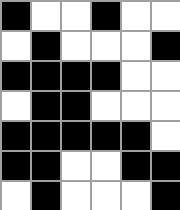[["black", "white", "white", "black", "white", "white"], ["white", "black", "white", "white", "white", "black"], ["black", "black", "black", "black", "white", "white"], ["white", "black", "black", "white", "white", "white"], ["black", "black", "black", "black", "black", "white"], ["black", "black", "white", "white", "black", "black"], ["white", "black", "white", "white", "white", "black"]]